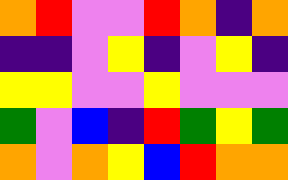[["orange", "red", "violet", "violet", "red", "orange", "indigo", "orange"], ["indigo", "indigo", "violet", "yellow", "indigo", "violet", "yellow", "indigo"], ["yellow", "yellow", "violet", "violet", "yellow", "violet", "violet", "violet"], ["green", "violet", "blue", "indigo", "red", "green", "yellow", "green"], ["orange", "violet", "orange", "yellow", "blue", "red", "orange", "orange"]]